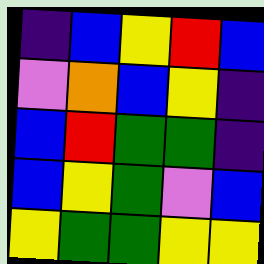[["indigo", "blue", "yellow", "red", "blue"], ["violet", "orange", "blue", "yellow", "indigo"], ["blue", "red", "green", "green", "indigo"], ["blue", "yellow", "green", "violet", "blue"], ["yellow", "green", "green", "yellow", "yellow"]]